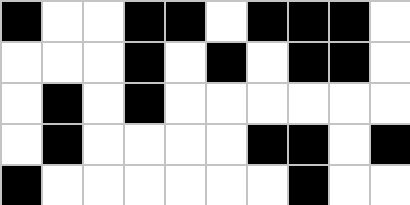[["black", "white", "white", "black", "black", "white", "black", "black", "black", "white"], ["white", "white", "white", "black", "white", "black", "white", "black", "black", "white"], ["white", "black", "white", "black", "white", "white", "white", "white", "white", "white"], ["white", "black", "white", "white", "white", "white", "black", "black", "white", "black"], ["black", "white", "white", "white", "white", "white", "white", "black", "white", "white"]]